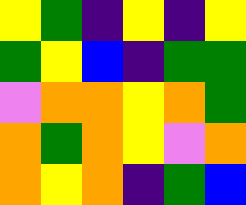[["yellow", "green", "indigo", "yellow", "indigo", "yellow"], ["green", "yellow", "blue", "indigo", "green", "green"], ["violet", "orange", "orange", "yellow", "orange", "green"], ["orange", "green", "orange", "yellow", "violet", "orange"], ["orange", "yellow", "orange", "indigo", "green", "blue"]]